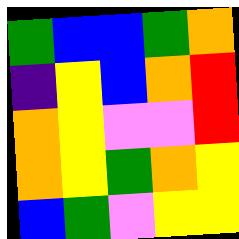[["green", "blue", "blue", "green", "orange"], ["indigo", "yellow", "blue", "orange", "red"], ["orange", "yellow", "violet", "violet", "red"], ["orange", "yellow", "green", "orange", "yellow"], ["blue", "green", "violet", "yellow", "yellow"]]